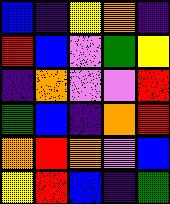[["blue", "indigo", "yellow", "orange", "indigo"], ["red", "blue", "violet", "green", "yellow"], ["indigo", "orange", "violet", "violet", "red"], ["green", "blue", "indigo", "orange", "red"], ["orange", "red", "orange", "violet", "blue"], ["yellow", "red", "blue", "indigo", "green"]]